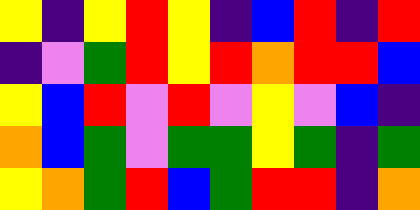[["yellow", "indigo", "yellow", "red", "yellow", "indigo", "blue", "red", "indigo", "red"], ["indigo", "violet", "green", "red", "yellow", "red", "orange", "red", "red", "blue"], ["yellow", "blue", "red", "violet", "red", "violet", "yellow", "violet", "blue", "indigo"], ["orange", "blue", "green", "violet", "green", "green", "yellow", "green", "indigo", "green"], ["yellow", "orange", "green", "red", "blue", "green", "red", "red", "indigo", "orange"]]